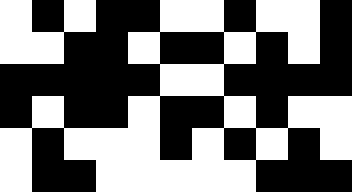[["white", "black", "white", "black", "black", "white", "white", "black", "white", "white", "black"], ["white", "white", "black", "black", "white", "black", "black", "white", "black", "white", "black"], ["black", "black", "black", "black", "black", "white", "white", "black", "black", "black", "black"], ["black", "white", "black", "black", "white", "black", "black", "white", "black", "white", "white"], ["white", "black", "white", "white", "white", "black", "white", "black", "white", "black", "white"], ["white", "black", "black", "white", "white", "white", "white", "white", "black", "black", "black"]]